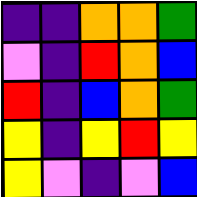[["indigo", "indigo", "orange", "orange", "green"], ["violet", "indigo", "red", "orange", "blue"], ["red", "indigo", "blue", "orange", "green"], ["yellow", "indigo", "yellow", "red", "yellow"], ["yellow", "violet", "indigo", "violet", "blue"]]